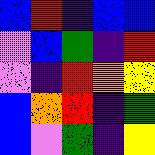[["blue", "red", "indigo", "blue", "blue"], ["violet", "blue", "green", "indigo", "red"], ["violet", "indigo", "red", "orange", "yellow"], ["blue", "orange", "red", "indigo", "green"], ["blue", "violet", "green", "indigo", "yellow"]]